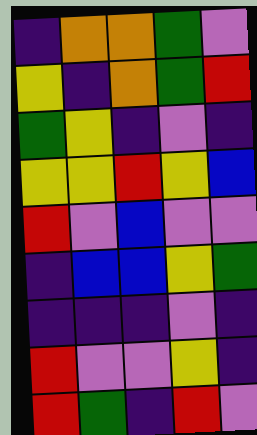[["indigo", "orange", "orange", "green", "violet"], ["yellow", "indigo", "orange", "green", "red"], ["green", "yellow", "indigo", "violet", "indigo"], ["yellow", "yellow", "red", "yellow", "blue"], ["red", "violet", "blue", "violet", "violet"], ["indigo", "blue", "blue", "yellow", "green"], ["indigo", "indigo", "indigo", "violet", "indigo"], ["red", "violet", "violet", "yellow", "indigo"], ["red", "green", "indigo", "red", "violet"]]